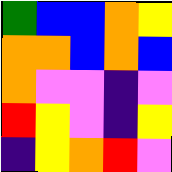[["green", "blue", "blue", "orange", "yellow"], ["orange", "orange", "blue", "orange", "blue"], ["orange", "violet", "violet", "indigo", "violet"], ["red", "yellow", "violet", "indigo", "yellow"], ["indigo", "yellow", "orange", "red", "violet"]]